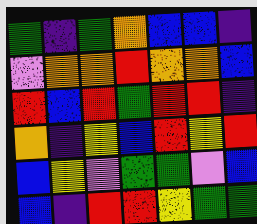[["green", "indigo", "green", "orange", "blue", "blue", "indigo"], ["violet", "orange", "orange", "red", "orange", "orange", "blue"], ["red", "blue", "red", "green", "red", "red", "indigo"], ["orange", "indigo", "yellow", "blue", "red", "yellow", "red"], ["blue", "yellow", "violet", "green", "green", "violet", "blue"], ["blue", "indigo", "red", "red", "yellow", "green", "green"]]